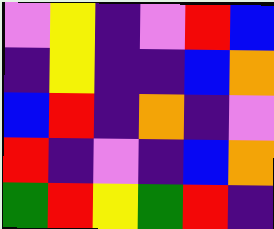[["violet", "yellow", "indigo", "violet", "red", "blue"], ["indigo", "yellow", "indigo", "indigo", "blue", "orange"], ["blue", "red", "indigo", "orange", "indigo", "violet"], ["red", "indigo", "violet", "indigo", "blue", "orange"], ["green", "red", "yellow", "green", "red", "indigo"]]